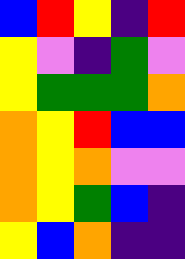[["blue", "red", "yellow", "indigo", "red"], ["yellow", "violet", "indigo", "green", "violet"], ["yellow", "green", "green", "green", "orange"], ["orange", "yellow", "red", "blue", "blue"], ["orange", "yellow", "orange", "violet", "violet"], ["orange", "yellow", "green", "blue", "indigo"], ["yellow", "blue", "orange", "indigo", "indigo"]]